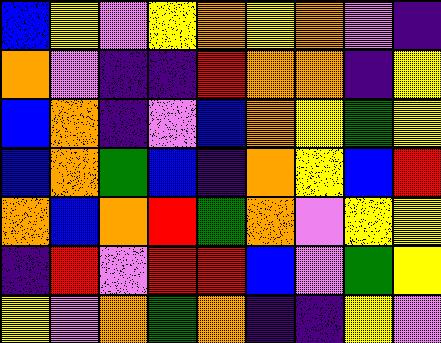[["blue", "yellow", "violet", "yellow", "orange", "yellow", "orange", "violet", "indigo"], ["orange", "violet", "indigo", "indigo", "red", "orange", "orange", "indigo", "yellow"], ["blue", "orange", "indigo", "violet", "blue", "orange", "yellow", "green", "yellow"], ["blue", "orange", "green", "blue", "indigo", "orange", "yellow", "blue", "red"], ["orange", "blue", "orange", "red", "green", "orange", "violet", "yellow", "yellow"], ["indigo", "red", "violet", "red", "red", "blue", "violet", "green", "yellow"], ["yellow", "violet", "orange", "green", "orange", "indigo", "indigo", "yellow", "violet"]]